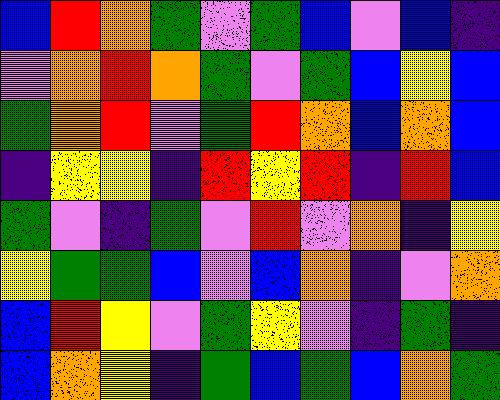[["blue", "red", "orange", "green", "violet", "green", "blue", "violet", "blue", "indigo"], ["violet", "orange", "red", "orange", "green", "violet", "green", "blue", "yellow", "blue"], ["green", "orange", "red", "violet", "green", "red", "orange", "blue", "orange", "blue"], ["indigo", "yellow", "yellow", "indigo", "red", "yellow", "red", "indigo", "red", "blue"], ["green", "violet", "indigo", "green", "violet", "red", "violet", "orange", "indigo", "yellow"], ["yellow", "green", "green", "blue", "violet", "blue", "orange", "indigo", "violet", "orange"], ["blue", "red", "yellow", "violet", "green", "yellow", "violet", "indigo", "green", "indigo"], ["blue", "orange", "yellow", "indigo", "green", "blue", "green", "blue", "orange", "green"]]